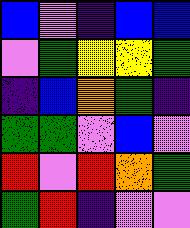[["blue", "violet", "indigo", "blue", "blue"], ["violet", "green", "yellow", "yellow", "green"], ["indigo", "blue", "orange", "green", "indigo"], ["green", "green", "violet", "blue", "violet"], ["red", "violet", "red", "orange", "green"], ["green", "red", "indigo", "violet", "violet"]]